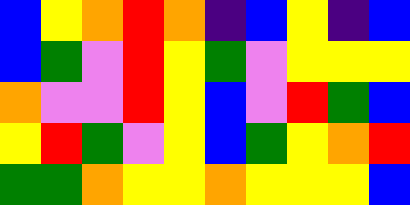[["blue", "yellow", "orange", "red", "orange", "indigo", "blue", "yellow", "indigo", "blue"], ["blue", "green", "violet", "red", "yellow", "green", "violet", "yellow", "yellow", "yellow"], ["orange", "violet", "violet", "red", "yellow", "blue", "violet", "red", "green", "blue"], ["yellow", "red", "green", "violet", "yellow", "blue", "green", "yellow", "orange", "red"], ["green", "green", "orange", "yellow", "yellow", "orange", "yellow", "yellow", "yellow", "blue"]]